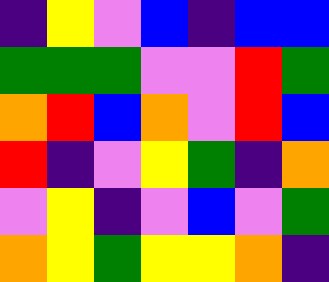[["indigo", "yellow", "violet", "blue", "indigo", "blue", "blue"], ["green", "green", "green", "violet", "violet", "red", "green"], ["orange", "red", "blue", "orange", "violet", "red", "blue"], ["red", "indigo", "violet", "yellow", "green", "indigo", "orange"], ["violet", "yellow", "indigo", "violet", "blue", "violet", "green"], ["orange", "yellow", "green", "yellow", "yellow", "orange", "indigo"]]